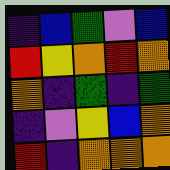[["indigo", "blue", "green", "violet", "blue"], ["red", "yellow", "orange", "red", "orange"], ["orange", "indigo", "green", "indigo", "green"], ["indigo", "violet", "yellow", "blue", "orange"], ["red", "indigo", "orange", "orange", "orange"]]